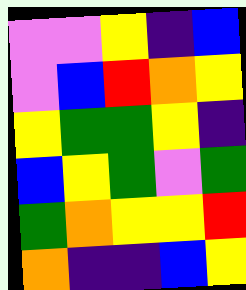[["violet", "violet", "yellow", "indigo", "blue"], ["violet", "blue", "red", "orange", "yellow"], ["yellow", "green", "green", "yellow", "indigo"], ["blue", "yellow", "green", "violet", "green"], ["green", "orange", "yellow", "yellow", "red"], ["orange", "indigo", "indigo", "blue", "yellow"]]